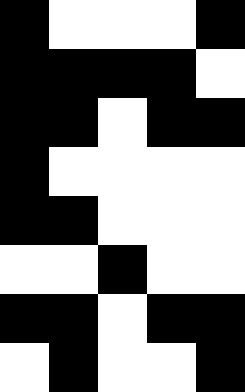[["black", "white", "white", "white", "black"], ["black", "black", "black", "black", "white"], ["black", "black", "white", "black", "black"], ["black", "white", "white", "white", "white"], ["black", "black", "white", "white", "white"], ["white", "white", "black", "white", "white"], ["black", "black", "white", "black", "black"], ["white", "black", "white", "white", "black"]]